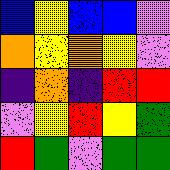[["blue", "yellow", "blue", "blue", "violet"], ["orange", "yellow", "orange", "yellow", "violet"], ["indigo", "orange", "indigo", "red", "red"], ["violet", "yellow", "red", "yellow", "green"], ["red", "green", "violet", "green", "green"]]